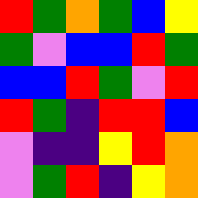[["red", "green", "orange", "green", "blue", "yellow"], ["green", "violet", "blue", "blue", "red", "green"], ["blue", "blue", "red", "green", "violet", "red"], ["red", "green", "indigo", "red", "red", "blue"], ["violet", "indigo", "indigo", "yellow", "red", "orange"], ["violet", "green", "red", "indigo", "yellow", "orange"]]